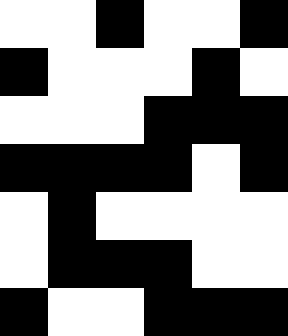[["white", "white", "black", "white", "white", "black"], ["black", "white", "white", "white", "black", "white"], ["white", "white", "white", "black", "black", "black"], ["black", "black", "black", "black", "white", "black"], ["white", "black", "white", "white", "white", "white"], ["white", "black", "black", "black", "white", "white"], ["black", "white", "white", "black", "black", "black"]]